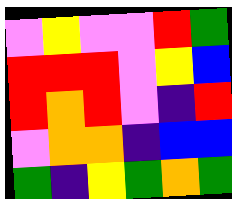[["violet", "yellow", "violet", "violet", "red", "green"], ["red", "red", "red", "violet", "yellow", "blue"], ["red", "orange", "red", "violet", "indigo", "red"], ["violet", "orange", "orange", "indigo", "blue", "blue"], ["green", "indigo", "yellow", "green", "orange", "green"]]